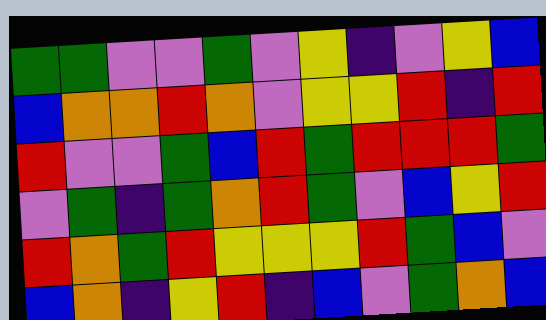[["green", "green", "violet", "violet", "green", "violet", "yellow", "indigo", "violet", "yellow", "blue"], ["blue", "orange", "orange", "red", "orange", "violet", "yellow", "yellow", "red", "indigo", "red"], ["red", "violet", "violet", "green", "blue", "red", "green", "red", "red", "red", "green"], ["violet", "green", "indigo", "green", "orange", "red", "green", "violet", "blue", "yellow", "red"], ["red", "orange", "green", "red", "yellow", "yellow", "yellow", "red", "green", "blue", "violet"], ["blue", "orange", "indigo", "yellow", "red", "indigo", "blue", "violet", "green", "orange", "blue"]]